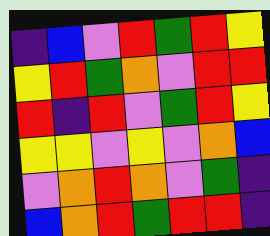[["indigo", "blue", "violet", "red", "green", "red", "yellow"], ["yellow", "red", "green", "orange", "violet", "red", "red"], ["red", "indigo", "red", "violet", "green", "red", "yellow"], ["yellow", "yellow", "violet", "yellow", "violet", "orange", "blue"], ["violet", "orange", "red", "orange", "violet", "green", "indigo"], ["blue", "orange", "red", "green", "red", "red", "indigo"]]